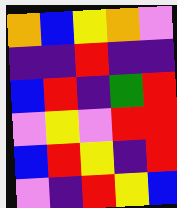[["orange", "blue", "yellow", "orange", "violet"], ["indigo", "indigo", "red", "indigo", "indigo"], ["blue", "red", "indigo", "green", "red"], ["violet", "yellow", "violet", "red", "red"], ["blue", "red", "yellow", "indigo", "red"], ["violet", "indigo", "red", "yellow", "blue"]]